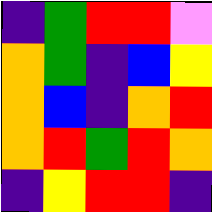[["indigo", "green", "red", "red", "violet"], ["orange", "green", "indigo", "blue", "yellow"], ["orange", "blue", "indigo", "orange", "red"], ["orange", "red", "green", "red", "orange"], ["indigo", "yellow", "red", "red", "indigo"]]